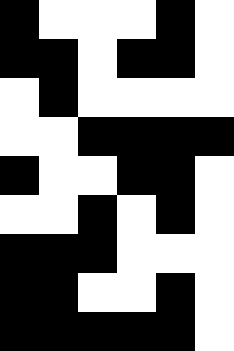[["black", "white", "white", "white", "black", "white"], ["black", "black", "white", "black", "black", "white"], ["white", "black", "white", "white", "white", "white"], ["white", "white", "black", "black", "black", "black"], ["black", "white", "white", "black", "black", "white"], ["white", "white", "black", "white", "black", "white"], ["black", "black", "black", "white", "white", "white"], ["black", "black", "white", "white", "black", "white"], ["black", "black", "black", "black", "black", "white"]]